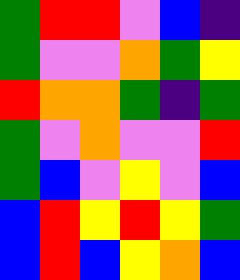[["green", "red", "red", "violet", "blue", "indigo"], ["green", "violet", "violet", "orange", "green", "yellow"], ["red", "orange", "orange", "green", "indigo", "green"], ["green", "violet", "orange", "violet", "violet", "red"], ["green", "blue", "violet", "yellow", "violet", "blue"], ["blue", "red", "yellow", "red", "yellow", "green"], ["blue", "red", "blue", "yellow", "orange", "blue"]]